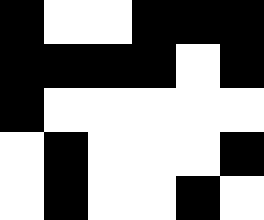[["black", "white", "white", "black", "black", "black"], ["black", "black", "black", "black", "white", "black"], ["black", "white", "white", "white", "white", "white"], ["white", "black", "white", "white", "white", "black"], ["white", "black", "white", "white", "black", "white"]]